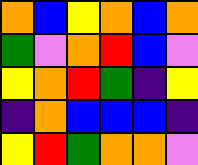[["orange", "blue", "yellow", "orange", "blue", "orange"], ["green", "violet", "orange", "red", "blue", "violet"], ["yellow", "orange", "red", "green", "indigo", "yellow"], ["indigo", "orange", "blue", "blue", "blue", "indigo"], ["yellow", "red", "green", "orange", "orange", "violet"]]